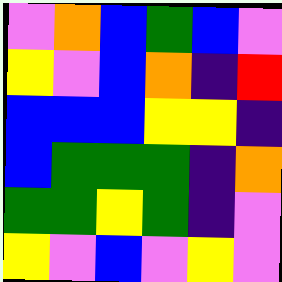[["violet", "orange", "blue", "green", "blue", "violet"], ["yellow", "violet", "blue", "orange", "indigo", "red"], ["blue", "blue", "blue", "yellow", "yellow", "indigo"], ["blue", "green", "green", "green", "indigo", "orange"], ["green", "green", "yellow", "green", "indigo", "violet"], ["yellow", "violet", "blue", "violet", "yellow", "violet"]]